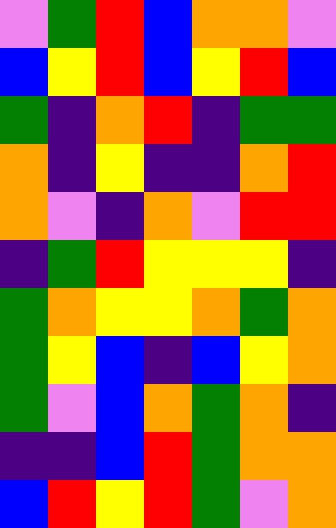[["violet", "green", "red", "blue", "orange", "orange", "violet"], ["blue", "yellow", "red", "blue", "yellow", "red", "blue"], ["green", "indigo", "orange", "red", "indigo", "green", "green"], ["orange", "indigo", "yellow", "indigo", "indigo", "orange", "red"], ["orange", "violet", "indigo", "orange", "violet", "red", "red"], ["indigo", "green", "red", "yellow", "yellow", "yellow", "indigo"], ["green", "orange", "yellow", "yellow", "orange", "green", "orange"], ["green", "yellow", "blue", "indigo", "blue", "yellow", "orange"], ["green", "violet", "blue", "orange", "green", "orange", "indigo"], ["indigo", "indigo", "blue", "red", "green", "orange", "orange"], ["blue", "red", "yellow", "red", "green", "violet", "orange"]]